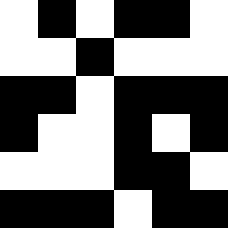[["white", "black", "white", "black", "black", "white"], ["white", "white", "black", "white", "white", "white"], ["black", "black", "white", "black", "black", "black"], ["black", "white", "white", "black", "white", "black"], ["white", "white", "white", "black", "black", "white"], ["black", "black", "black", "white", "black", "black"]]